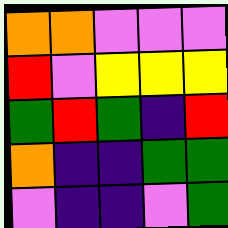[["orange", "orange", "violet", "violet", "violet"], ["red", "violet", "yellow", "yellow", "yellow"], ["green", "red", "green", "indigo", "red"], ["orange", "indigo", "indigo", "green", "green"], ["violet", "indigo", "indigo", "violet", "green"]]